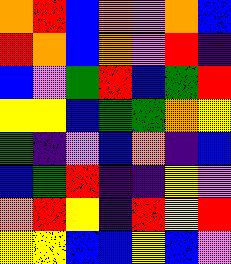[["orange", "red", "blue", "orange", "violet", "orange", "blue"], ["red", "orange", "blue", "orange", "violet", "red", "indigo"], ["blue", "violet", "green", "red", "blue", "green", "red"], ["yellow", "yellow", "blue", "green", "green", "orange", "yellow"], ["green", "indigo", "violet", "blue", "orange", "indigo", "blue"], ["blue", "green", "red", "indigo", "indigo", "yellow", "violet"], ["orange", "red", "yellow", "indigo", "red", "yellow", "red"], ["yellow", "yellow", "blue", "blue", "yellow", "blue", "violet"]]